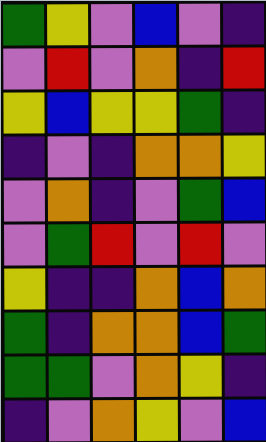[["green", "yellow", "violet", "blue", "violet", "indigo"], ["violet", "red", "violet", "orange", "indigo", "red"], ["yellow", "blue", "yellow", "yellow", "green", "indigo"], ["indigo", "violet", "indigo", "orange", "orange", "yellow"], ["violet", "orange", "indigo", "violet", "green", "blue"], ["violet", "green", "red", "violet", "red", "violet"], ["yellow", "indigo", "indigo", "orange", "blue", "orange"], ["green", "indigo", "orange", "orange", "blue", "green"], ["green", "green", "violet", "orange", "yellow", "indigo"], ["indigo", "violet", "orange", "yellow", "violet", "blue"]]